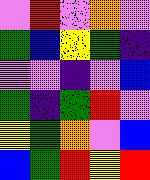[["violet", "red", "violet", "orange", "violet"], ["green", "blue", "yellow", "green", "indigo"], ["violet", "violet", "indigo", "violet", "blue"], ["green", "indigo", "green", "red", "violet"], ["yellow", "green", "orange", "violet", "blue"], ["blue", "green", "red", "yellow", "red"]]